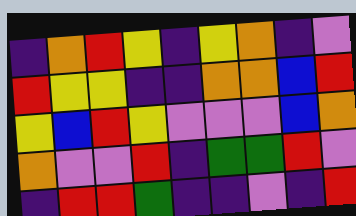[["indigo", "orange", "red", "yellow", "indigo", "yellow", "orange", "indigo", "violet"], ["red", "yellow", "yellow", "indigo", "indigo", "orange", "orange", "blue", "red"], ["yellow", "blue", "red", "yellow", "violet", "violet", "violet", "blue", "orange"], ["orange", "violet", "violet", "red", "indigo", "green", "green", "red", "violet"], ["indigo", "red", "red", "green", "indigo", "indigo", "violet", "indigo", "red"]]